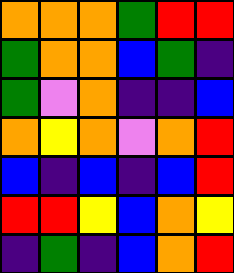[["orange", "orange", "orange", "green", "red", "red"], ["green", "orange", "orange", "blue", "green", "indigo"], ["green", "violet", "orange", "indigo", "indigo", "blue"], ["orange", "yellow", "orange", "violet", "orange", "red"], ["blue", "indigo", "blue", "indigo", "blue", "red"], ["red", "red", "yellow", "blue", "orange", "yellow"], ["indigo", "green", "indigo", "blue", "orange", "red"]]